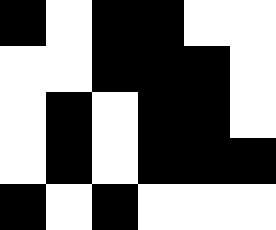[["black", "white", "black", "black", "white", "white"], ["white", "white", "black", "black", "black", "white"], ["white", "black", "white", "black", "black", "white"], ["white", "black", "white", "black", "black", "black"], ["black", "white", "black", "white", "white", "white"]]